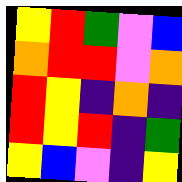[["yellow", "red", "green", "violet", "blue"], ["orange", "red", "red", "violet", "orange"], ["red", "yellow", "indigo", "orange", "indigo"], ["red", "yellow", "red", "indigo", "green"], ["yellow", "blue", "violet", "indigo", "yellow"]]